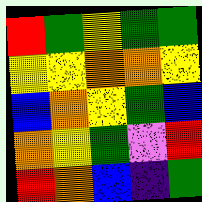[["red", "green", "yellow", "green", "green"], ["yellow", "yellow", "orange", "orange", "yellow"], ["blue", "orange", "yellow", "green", "blue"], ["orange", "yellow", "green", "violet", "red"], ["red", "orange", "blue", "indigo", "green"]]